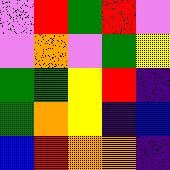[["violet", "red", "green", "red", "violet"], ["violet", "orange", "violet", "green", "yellow"], ["green", "green", "yellow", "red", "indigo"], ["green", "orange", "yellow", "indigo", "blue"], ["blue", "red", "orange", "orange", "indigo"]]